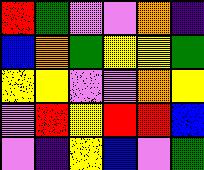[["red", "green", "violet", "violet", "orange", "indigo"], ["blue", "orange", "green", "yellow", "yellow", "green"], ["yellow", "yellow", "violet", "violet", "orange", "yellow"], ["violet", "red", "yellow", "red", "red", "blue"], ["violet", "indigo", "yellow", "blue", "violet", "green"]]